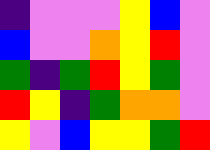[["indigo", "violet", "violet", "violet", "yellow", "blue", "violet"], ["blue", "violet", "violet", "orange", "yellow", "red", "violet"], ["green", "indigo", "green", "red", "yellow", "green", "violet"], ["red", "yellow", "indigo", "green", "orange", "orange", "violet"], ["yellow", "violet", "blue", "yellow", "yellow", "green", "red"]]